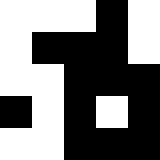[["white", "white", "white", "black", "white"], ["white", "black", "black", "black", "white"], ["white", "white", "black", "black", "black"], ["black", "white", "black", "white", "black"], ["white", "white", "black", "black", "black"]]